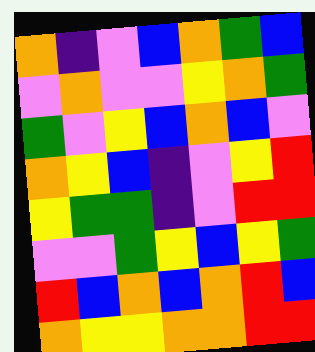[["orange", "indigo", "violet", "blue", "orange", "green", "blue"], ["violet", "orange", "violet", "violet", "yellow", "orange", "green"], ["green", "violet", "yellow", "blue", "orange", "blue", "violet"], ["orange", "yellow", "blue", "indigo", "violet", "yellow", "red"], ["yellow", "green", "green", "indigo", "violet", "red", "red"], ["violet", "violet", "green", "yellow", "blue", "yellow", "green"], ["red", "blue", "orange", "blue", "orange", "red", "blue"], ["orange", "yellow", "yellow", "orange", "orange", "red", "red"]]